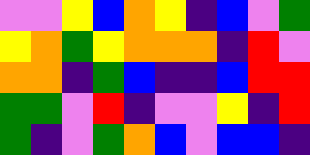[["violet", "violet", "yellow", "blue", "orange", "yellow", "indigo", "blue", "violet", "green"], ["yellow", "orange", "green", "yellow", "orange", "orange", "orange", "indigo", "red", "violet"], ["orange", "orange", "indigo", "green", "blue", "indigo", "indigo", "blue", "red", "red"], ["green", "green", "violet", "red", "indigo", "violet", "violet", "yellow", "indigo", "red"], ["green", "indigo", "violet", "green", "orange", "blue", "violet", "blue", "blue", "indigo"]]